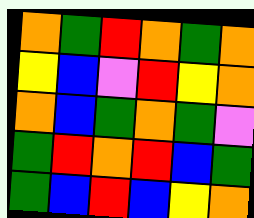[["orange", "green", "red", "orange", "green", "orange"], ["yellow", "blue", "violet", "red", "yellow", "orange"], ["orange", "blue", "green", "orange", "green", "violet"], ["green", "red", "orange", "red", "blue", "green"], ["green", "blue", "red", "blue", "yellow", "orange"]]